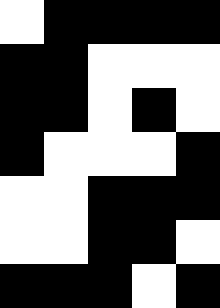[["white", "black", "black", "black", "black"], ["black", "black", "white", "white", "white"], ["black", "black", "white", "black", "white"], ["black", "white", "white", "white", "black"], ["white", "white", "black", "black", "black"], ["white", "white", "black", "black", "white"], ["black", "black", "black", "white", "black"]]